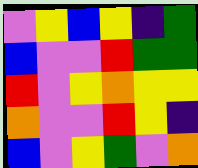[["violet", "yellow", "blue", "yellow", "indigo", "green"], ["blue", "violet", "violet", "red", "green", "green"], ["red", "violet", "yellow", "orange", "yellow", "yellow"], ["orange", "violet", "violet", "red", "yellow", "indigo"], ["blue", "violet", "yellow", "green", "violet", "orange"]]